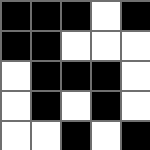[["black", "black", "black", "white", "black"], ["black", "black", "white", "white", "white"], ["white", "black", "black", "black", "white"], ["white", "black", "white", "black", "white"], ["white", "white", "black", "white", "black"]]